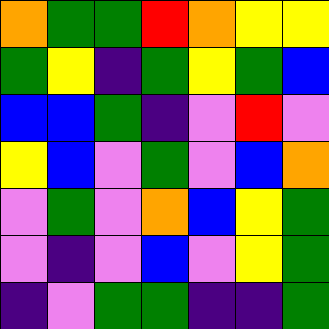[["orange", "green", "green", "red", "orange", "yellow", "yellow"], ["green", "yellow", "indigo", "green", "yellow", "green", "blue"], ["blue", "blue", "green", "indigo", "violet", "red", "violet"], ["yellow", "blue", "violet", "green", "violet", "blue", "orange"], ["violet", "green", "violet", "orange", "blue", "yellow", "green"], ["violet", "indigo", "violet", "blue", "violet", "yellow", "green"], ["indigo", "violet", "green", "green", "indigo", "indigo", "green"]]